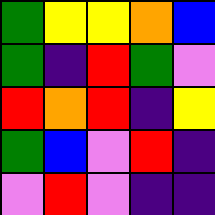[["green", "yellow", "yellow", "orange", "blue"], ["green", "indigo", "red", "green", "violet"], ["red", "orange", "red", "indigo", "yellow"], ["green", "blue", "violet", "red", "indigo"], ["violet", "red", "violet", "indigo", "indigo"]]